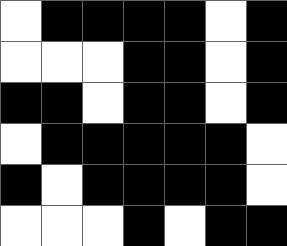[["white", "black", "black", "black", "black", "white", "black"], ["white", "white", "white", "black", "black", "white", "black"], ["black", "black", "white", "black", "black", "white", "black"], ["white", "black", "black", "black", "black", "black", "white"], ["black", "white", "black", "black", "black", "black", "white"], ["white", "white", "white", "black", "white", "black", "black"]]